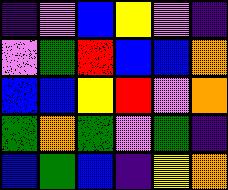[["indigo", "violet", "blue", "yellow", "violet", "indigo"], ["violet", "green", "red", "blue", "blue", "orange"], ["blue", "blue", "yellow", "red", "violet", "orange"], ["green", "orange", "green", "violet", "green", "indigo"], ["blue", "green", "blue", "indigo", "yellow", "orange"]]